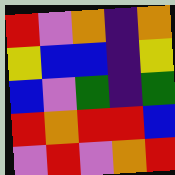[["red", "violet", "orange", "indigo", "orange"], ["yellow", "blue", "blue", "indigo", "yellow"], ["blue", "violet", "green", "indigo", "green"], ["red", "orange", "red", "red", "blue"], ["violet", "red", "violet", "orange", "red"]]